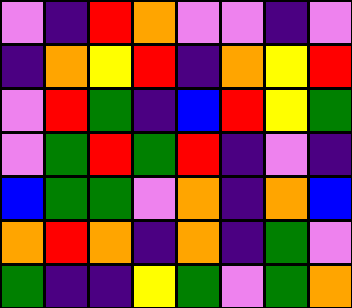[["violet", "indigo", "red", "orange", "violet", "violet", "indigo", "violet"], ["indigo", "orange", "yellow", "red", "indigo", "orange", "yellow", "red"], ["violet", "red", "green", "indigo", "blue", "red", "yellow", "green"], ["violet", "green", "red", "green", "red", "indigo", "violet", "indigo"], ["blue", "green", "green", "violet", "orange", "indigo", "orange", "blue"], ["orange", "red", "orange", "indigo", "orange", "indigo", "green", "violet"], ["green", "indigo", "indigo", "yellow", "green", "violet", "green", "orange"]]